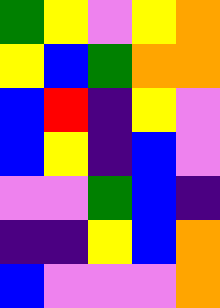[["green", "yellow", "violet", "yellow", "orange"], ["yellow", "blue", "green", "orange", "orange"], ["blue", "red", "indigo", "yellow", "violet"], ["blue", "yellow", "indigo", "blue", "violet"], ["violet", "violet", "green", "blue", "indigo"], ["indigo", "indigo", "yellow", "blue", "orange"], ["blue", "violet", "violet", "violet", "orange"]]